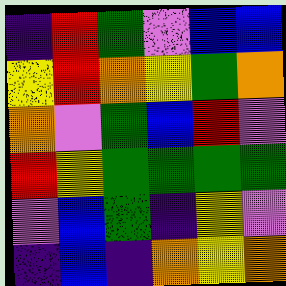[["indigo", "red", "green", "violet", "blue", "blue"], ["yellow", "red", "orange", "yellow", "green", "orange"], ["orange", "violet", "green", "blue", "red", "violet"], ["red", "yellow", "green", "green", "green", "green"], ["violet", "blue", "green", "indigo", "yellow", "violet"], ["indigo", "blue", "indigo", "orange", "yellow", "orange"]]